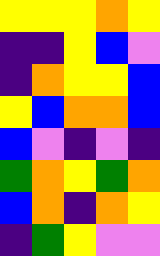[["yellow", "yellow", "yellow", "orange", "yellow"], ["indigo", "indigo", "yellow", "blue", "violet"], ["indigo", "orange", "yellow", "yellow", "blue"], ["yellow", "blue", "orange", "orange", "blue"], ["blue", "violet", "indigo", "violet", "indigo"], ["green", "orange", "yellow", "green", "orange"], ["blue", "orange", "indigo", "orange", "yellow"], ["indigo", "green", "yellow", "violet", "violet"]]